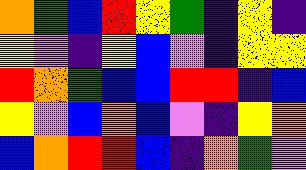[["orange", "green", "blue", "red", "yellow", "green", "indigo", "yellow", "indigo"], ["yellow", "violet", "indigo", "yellow", "blue", "violet", "indigo", "yellow", "yellow"], ["red", "orange", "green", "blue", "blue", "red", "red", "indigo", "blue"], ["yellow", "violet", "blue", "orange", "blue", "violet", "indigo", "yellow", "orange"], ["blue", "orange", "red", "red", "blue", "indigo", "orange", "green", "violet"]]